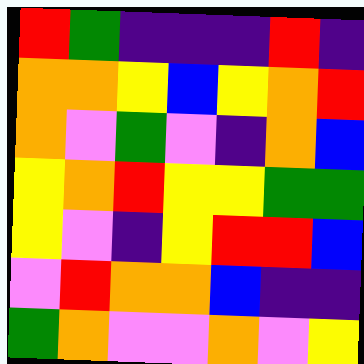[["red", "green", "indigo", "indigo", "indigo", "red", "indigo"], ["orange", "orange", "yellow", "blue", "yellow", "orange", "red"], ["orange", "violet", "green", "violet", "indigo", "orange", "blue"], ["yellow", "orange", "red", "yellow", "yellow", "green", "green"], ["yellow", "violet", "indigo", "yellow", "red", "red", "blue"], ["violet", "red", "orange", "orange", "blue", "indigo", "indigo"], ["green", "orange", "violet", "violet", "orange", "violet", "yellow"]]